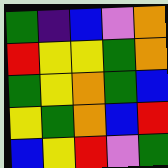[["green", "indigo", "blue", "violet", "orange"], ["red", "yellow", "yellow", "green", "orange"], ["green", "yellow", "orange", "green", "blue"], ["yellow", "green", "orange", "blue", "red"], ["blue", "yellow", "red", "violet", "green"]]